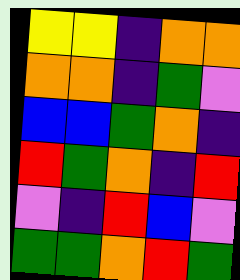[["yellow", "yellow", "indigo", "orange", "orange"], ["orange", "orange", "indigo", "green", "violet"], ["blue", "blue", "green", "orange", "indigo"], ["red", "green", "orange", "indigo", "red"], ["violet", "indigo", "red", "blue", "violet"], ["green", "green", "orange", "red", "green"]]